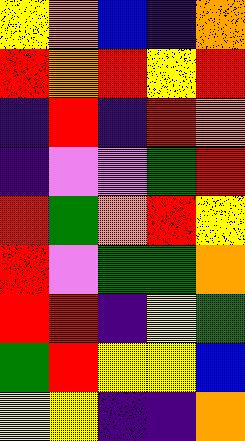[["yellow", "orange", "blue", "indigo", "orange"], ["red", "orange", "red", "yellow", "red"], ["indigo", "red", "indigo", "red", "orange"], ["indigo", "violet", "violet", "green", "red"], ["red", "green", "orange", "red", "yellow"], ["red", "violet", "green", "green", "orange"], ["red", "red", "indigo", "yellow", "green"], ["green", "red", "yellow", "yellow", "blue"], ["yellow", "yellow", "indigo", "indigo", "orange"]]